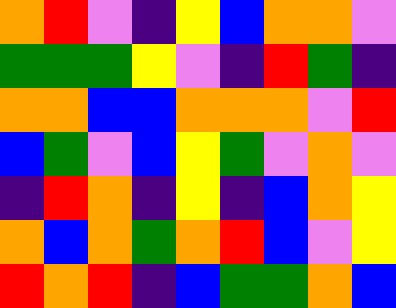[["orange", "red", "violet", "indigo", "yellow", "blue", "orange", "orange", "violet"], ["green", "green", "green", "yellow", "violet", "indigo", "red", "green", "indigo"], ["orange", "orange", "blue", "blue", "orange", "orange", "orange", "violet", "red"], ["blue", "green", "violet", "blue", "yellow", "green", "violet", "orange", "violet"], ["indigo", "red", "orange", "indigo", "yellow", "indigo", "blue", "orange", "yellow"], ["orange", "blue", "orange", "green", "orange", "red", "blue", "violet", "yellow"], ["red", "orange", "red", "indigo", "blue", "green", "green", "orange", "blue"]]